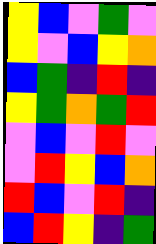[["yellow", "blue", "violet", "green", "violet"], ["yellow", "violet", "blue", "yellow", "orange"], ["blue", "green", "indigo", "red", "indigo"], ["yellow", "green", "orange", "green", "red"], ["violet", "blue", "violet", "red", "violet"], ["violet", "red", "yellow", "blue", "orange"], ["red", "blue", "violet", "red", "indigo"], ["blue", "red", "yellow", "indigo", "green"]]